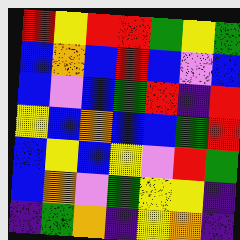[["red", "yellow", "red", "red", "green", "yellow", "green"], ["blue", "orange", "blue", "red", "blue", "violet", "blue"], ["blue", "violet", "blue", "green", "red", "indigo", "red"], ["yellow", "blue", "orange", "blue", "blue", "green", "red"], ["blue", "yellow", "blue", "yellow", "violet", "red", "green"], ["blue", "orange", "violet", "green", "yellow", "yellow", "indigo"], ["indigo", "green", "orange", "indigo", "yellow", "orange", "indigo"]]